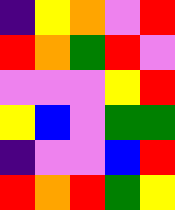[["indigo", "yellow", "orange", "violet", "red"], ["red", "orange", "green", "red", "violet"], ["violet", "violet", "violet", "yellow", "red"], ["yellow", "blue", "violet", "green", "green"], ["indigo", "violet", "violet", "blue", "red"], ["red", "orange", "red", "green", "yellow"]]